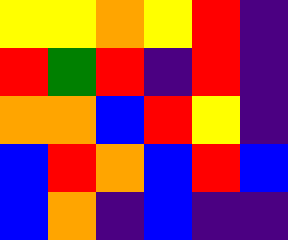[["yellow", "yellow", "orange", "yellow", "red", "indigo"], ["red", "green", "red", "indigo", "red", "indigo"], ["orange", "orange", "blue", "red", "yellow", "indigo"], ["blue", "red", "orange", "blue", "red", "blue"], ["blue", "orange", "indigo", "blue", "indigo", "indigo"]]